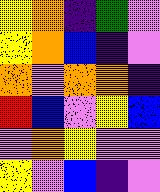[["yellow", "orange", "indigo", "green", "violet"], ["yellow", "orange", "blue", "indigo", "violet"], ["orange", "violet", "orange", "orange", "indigo"], ["red", "blue", "violet", "yellow", "blue"], ["violet", "orange", "yellow", "violet", "violet"], ["yellow", "violet", "blue", "indigo", "violet"]]